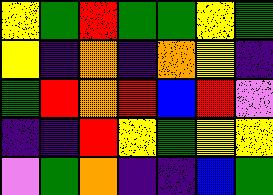[["yellow", "green", "red", "green", "green", "yellow", "green"], ["yellow", "indigo", "orange", "indigo", "orange", "yellow", "indigo"], ["green", "red", "orange", "red", "blue", "red", "violet"], ["indigo", "indigo", "red", "yellow", "green", "yellow", "yellow"], ["violet", "green", "orange", "indigo", "indigo", "blue", "green"]]